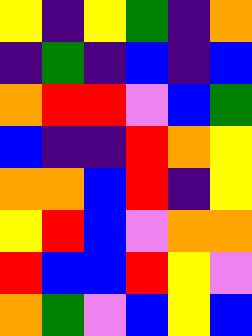[["yellow", "indigo", "yellow", "green", "indigo", "orange"], ["indigo", "green", "indigo", "blue", "indigo", "blue"], ["orange", "red", "red", "violet", "blue", "green"], ["blue", "indigo", "indigo", "red", "orange", "yellow"], ["orange", "orange", "blue", "red", "indigo", "yellow"], ["yellow", "red", "blue", "violet", "orange", "orange"], ["red", "blue", "blue", "red", "yellow", "violet"], ["orange", "green", "violet", "blue", "yellow", "blue"]]